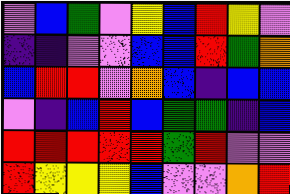[["violet", "blue", "green", "violet", "yellow", "blue", "red", "yellow", "violet"], ["indigo", "indigo", "violet", "violet", "blue", "blue", "red", "green", "orange"], ["blue", "red", "red", "violet", "orange", "blue", "indigo", "blue", "blue"], ["violet", "indigo", "blue", "red", "blue", "green", "green", "indigo", "blue"], ["red", "red", "red", "red", "red", "green", "red", "violet", "violet"], ["red", "yellow", "yellow", "yellow", "blue", "violet", "violet", "orange", "red"]]